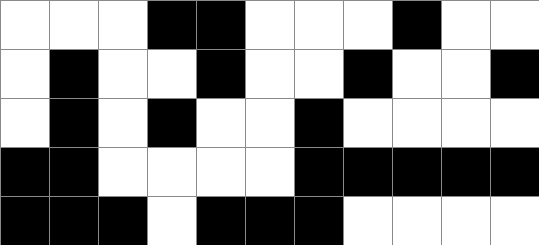[["white", "white", "white", "black", "black", "white", "white", "white", "black", "white", "white"], ["white", "black", "white", "white", "black", "white", "white", "black", "white", "white", "black"], ["white", "black", "white", "black", "white", "white", "black", "white", "white", "white", "white"], ["black", "black", "white", "white", "white", "white", "black", "black", "black", "black", "black"], ["black", "black", "black", "white", "black", "black", "black", "white", "white", "white", "white"]]